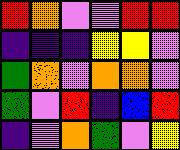[["red", "orange", "violet", "violet", "red", "red"], ["indigo", "indigo", "indigo", "yellow", "yellow", "violet"], ["green", "orange", "violet", "orange", "orange", "violet"], ["green", "violet", "red", "indigo", "blue", "red"], ["indigo", "violet", "orange", "green", "violet", "yellow"]]